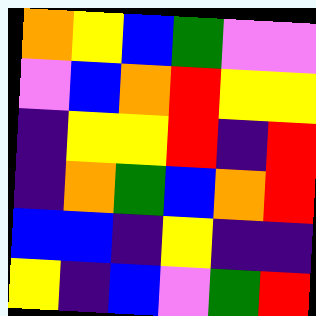[["orange", "yellow", "blue", "green", "violet", "violet"], ["violet", "blue", "orange", "red", "yellow", "yellow"], ["indigo", "yellow", "yellow", "red", "indigo", "red"], ["indigo", "orange", "green", "blue", "orange", "red"], ["blue", "blue", "indigo", "yellow", "indigo", "indigo"], ["yellow", "indigo", "blue", "violet", "green", "red"]]